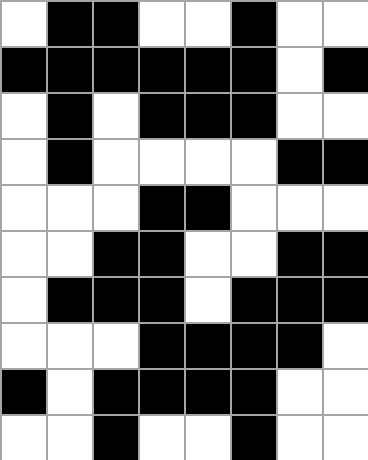[["white", "black", "black", "white", "white", "black", "white", "white"], ["black", "black", "black", "black", "black", "black", "white", "black"], ["white", "black", "white", "black", "black", "black", "white", "white"], ["white", "black", "white", "white", "white", "white", "black", "black"], ["white", "white", "white", "black", "black", "white", "white", "white"], ["white", "white", "black", "black", "white", "white", "black", "black"], ["white", "black", "black", "black", "white", "black", "black", "black"], ["white", "white", "white", "black", "black", "black", "black", "white"], ["black", "white", "black", "black", "black", "black", "white", "white"], ["white", "white", "black", "white", "white", "black", "white", "white"]]